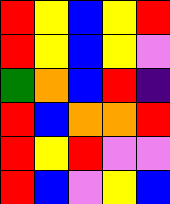[["red", "yellow", "blue", "yellow", "red"], ["red", "yellow", "blue", "yellow", "violet"], ["green", "orange", "blue", "red", "indigo"], ["red", "blue", "orange", "orange", "red"], ["red", "yellow", "red", "violet", "violet"], ["red", "blue", "violet", "yellow", "blue"]]